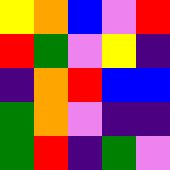[["yellow", "orange", "blue", "violet", "red"], ["red", "green", "violet", "yellow", "indigo"], ["indigo", "orange", "red", "blue", "blue"], ["green", "orange", "violet", "indigo", "indigo"], ["green", "red", "indigo", "green", "violet"]]